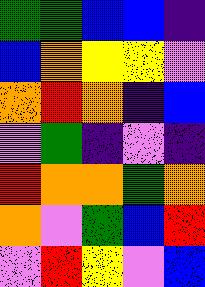[["green", "green", "blue", "blue", "indigo"], ["blue", "orange", "yellow", "yellow", "violet"], ["orange", "red", "orange", "indigo", "blue"], ["violet", "green", "indigo", "violet", "indigo"], ["red", "orange", "orange", "green", "orange"], ["orange", "violet", "green", "blue", "red"], ["violet", "red", "yellow", "violet", "blue"]]